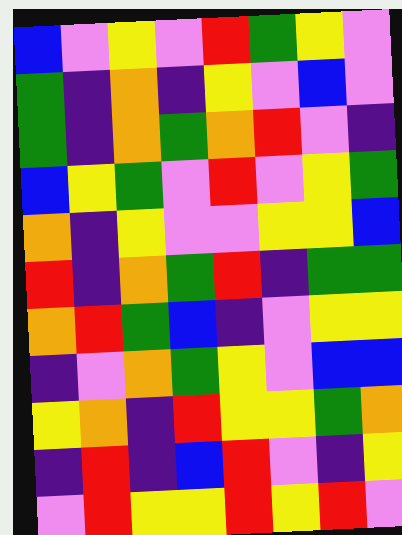[["blue", "violet", "yellow", "violet", "red", "green", "yellow", "violet"], ["green", "indigo", "orange", "indigo", "yellow", "violet", "blue", "violet"], ["green", "indigo", "orange", "green", "orange", "red", "violet", "indigo"], ["blue", "yellow", "green", "violet", "red", "violet", "yellow", "green"], ["orange", "indigo", "yellow", "violet", "violet", "yellow", "yellow", "blue"], ["red", "indigo", "orange", "green", "red", "indigo", "green", "green"], ["orange", "red", "green", "blue", "indigo", "violet", "yellow", "yellow"], ["indigo", "violet", "orange", "green", "yellow", "violet", "blue", "blue"], ["yellow", "orange", "indigo", "red", "yellow", "yellow", "green", "orange"], ["indigo", "red", "indigo", "blue", "red", "violet", "indigo", "yellow"], ["violet", "red", "yellow", "yellow", "red", "yellow", "red", "violet"]]